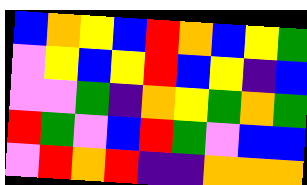[["blue", "orange", "yellow", "blue", "red", "orange", "blue", "yellow", "green"], ["violet", "yellow", "blue", "yellow", "red", "blue", "yellow", "indigo", "blue"], ["violet", "violet", "green", "indigo", "orange", "yellow", "green", "orange", "green"], ["red", "green", "violet", "blue", "red", "green", "violet", "blue", "blue"], ["violet", "red", "orange", "red", "indigo", "indigo", "orange", "orange", "orange"]]